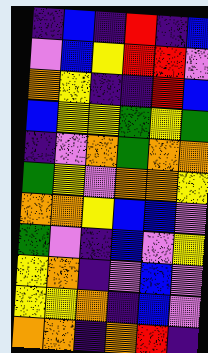[["indigo", "blue", "indigo", "red", "indigo", "blue"], ["violet", "blue", "yellow", "red", "red", "violet"], ["orange", "yellow", "indigo", "indigo", "red", "blue"], ["blue", "yellow", "yellow", "green", "yellow", "green"], ["indigo", "violet", "orange", "green", "orange", "orange"], ["green", "yellow", "violet", "orange", "orange", "yellow"], ["orange", "orange", "yellow", "blue", "blue", "violet"], ["green", "violet", "indigo", "blue", "violet", "yellow"], ["yellow", "orange", "indigo", "violet", "blue", "violet"], ["yellow", "yellow", "orange", "indigo", "blue", "violet"], ["orange", "orange", "indigo", "orange", "red", "indigo"]]